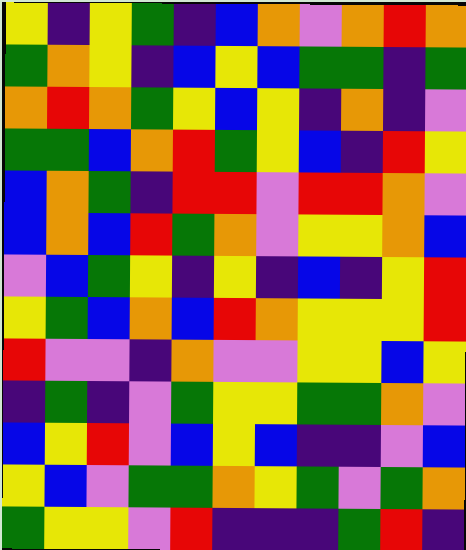[["yellow", "indigo", "yellow", "green", "indigo", "blue", "orange", "violet", "orange", "red", "orange"], ["green", "orange", "yellow", "indigo", "blue", "yellow", "blue", "green", "green", "indigo", "green"], ["orange", "red", "orange", "green", "yellow", "blue", "yellow", "indigo", "orange", "indigo", "violet"], ["green", "green", "blue", "orange", "red", "green", "yellow", "blue", "indigo", "red", "yellow"], ["blue", "orange", "green", "indigo", "red", "red", "violet", "red", "red", "orange", "violet"], ["blue", "orange", "blue", "red", "green", "orange", "violet", "yellow", "yellow", "orange", "blue"], ["violet", "blue", "green", "yellow", "indigo", "yellow", "indigo", "blue", "indigo", "yellow", "red"], ["yellow", "green", "blue", "orange", "blue", "red", "orange", "yellow", "yellow", "yellow", "red"], ["red", "violet", "violet", "indigo", "orange", "violet", "violet", "yellow", "yellow", "blue", "yellow"], ["indigo", "green", "indigo", "violet", "green", "yellow", "yellow", "green", "green", "orange", "violet"], ["blue", "yellow", "red", "violet", "blue", "yellow", "blue", "indigo", "indigo", "violet", "blue"], ["yellow", "blue", "violet", "green", "green", "orange", "yellow", "green", "violet", "green", "orange"], ["green", "yellow", "yellow", "violet", "red", "indigo", "indigo", "indigo", "green", "red", "indigo"]]